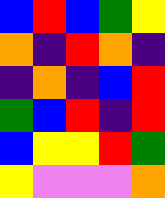[["blue", "red", "blue", "green", "yellow"], ["orange", "indigo", "red", "orange", "indigo"], ["indigo", "orange", "indigo", "blue", "red"], ["green", "blue", "red", "indigo", "red"], ["blue", "yellow", "yellow", "red", "green"], ["yellow", "violet", "violet", "violet", "orange"]]